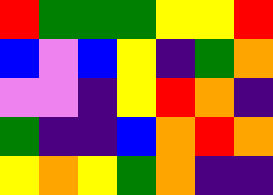[["red", "green", "green", "green", "yellow", "yellow", "red"], ["blue", "violet", "blue", "yellow", "indigo", "green", "orange"], ["violet", "violet", "indigo", "yellow", "red", "orange", "indigo"], ["green", "indigo", "indigo", "blue", "orange", "red", "orange"], ["yellow", "orange", "yellow", "green", "orange", "indigo", "indigo"]]